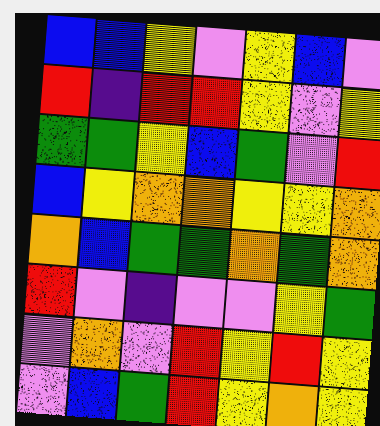[["blue", "blue", "yellow", "violet", "yellow", "blue", "violet"], ["red", "indigo", "red", "red", "yellow", "violet", "yellow"], ["green", "green", "yellow", "blue", "green", "violet", "red"], ["blue", "yellow", "orange", "orange", "yellow", "yellow", "orange"], ["orange", "blue", "green", "green", "orange", "green", "orange"], ["red", "violet", "indigo", "violet", "violet", "yellow", "green"], ["violet", "orange", "violet", "red", "yellow", "red", "yellow"], ["violet", "blue", "green", "red", "yellow", "orange", "yellow"]]